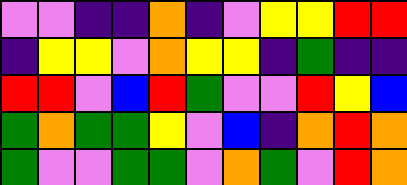[["violet", "violet", "indigo", "indigo", "orange", "indigo", "violet", "yellow", "yellow", "red", "red"], ["indigo", "yellow", "yellow", "violet", "orange", "yellow", "yellow", "indigo", "green", "indigo", "indigo"], ["red", "red", "violet", "blue", "red", "green", "violet", "violet", "red", "yellow", "blue"], ["green", "orange", "green", "green", "yellow", "violet", "blue", "indigo", "orange", "red", "orange"], ["green", "violet", "violet", "green", "green", "violet", "orange", "green", "violet", "red", "orange"]]